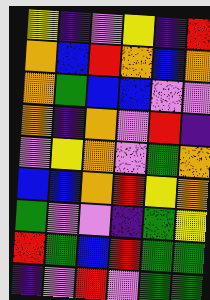[["yellow", "indigo", "violet", "yellow", "indigo", "red"], ["orange", "blue", "red", "orange", "blue", "orange"], ["orange", "green", "blue", "blue", "violet", "violet"], ["orange", "indigo", "orange", "violet", "red", "indigo"], ["violet", "yellow", "orange", "violet", "green", "orange"], ["blue", "blue", "orange", "red", "yellow", "orange"], ["green", "violet", "violet", "indigo", "green", "yellow"], ["red", "green", "blue", "red", "green", "green"], ["indigo", "violet", "red", "violet", "green", "green"]]